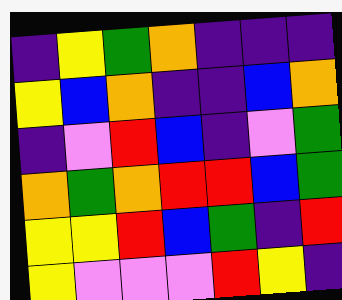[["indigo", "yellow", "green", "orange", "indigo", "indigo", "indigo"], ["yellow", "blue", "orange", "indigo", "indigo", "blue", "orange"], ["indigo", "violet", "red", "blue", "indigo", "violet", "green"], ["orange", "green", "orange", "red", "red", "blue", "green"], ["yellow", "yellow", "red", "blue", "green", "indigo", "red"], ["yellow", "violet", "violet", "violet", "red", "yellow", "indigo"]]